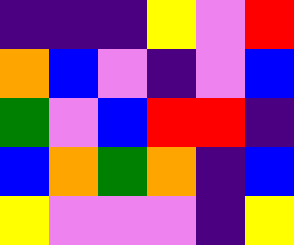[["indigo", "indigo", "indigo", "yellow", "violet", "red"], ["orange", "blue", "violet", "indigo", "violet", "blue"], ["green", "violet", "blue", "red", "red", "indigo"], ["blue", "orange", "green", "orange", "indigo", "blue"], ["yellow", "violet", "violet", "violet", "indigo", "yellow"]]